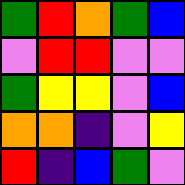[["green", "red", "orange", "green", "blue"], ["violet", "red", "red", "violet", "violet"], ["green", "yellow", "yellow", "violet", "blue"], ["orange", "orange", "indigo", "violet", "yellow"], ["red", "indigo", "blue", "green", "violet"]]